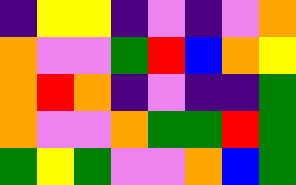[["indigo", "yellow", "yellow", "indigo", "violet", "indigo", "violet", "orange"], ["orange", "violet", "violet", "green", "red", "blue", "orange", "yellow"], ["orange", "red", "orange", "indigo", "violet", "indigo", "indigo", "green"], ["orange", "violet", "violet", "orange", "green", "green", "red", "green"], ["green", "yellow", "green", "violet", "violet", "orange", "blue", "green"]]